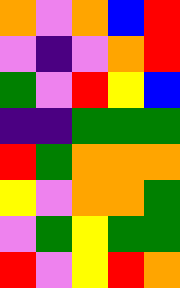[["orange", "violet", "orange", "blue", "red"], ["violet", "indigo", "violet", "orange", "red"], ["green", "violet", "red", "yellow", "blue"], ["indigo", "indigo", "green", "green", "green"], ["red", "green", "orange", "orange", "orange"], ["yellow", "violet", "orange", "orange", "green"], ["violet", "green", "yellow", "green", "green"], ["red", "violet", "yellow", "red", "orange"]]